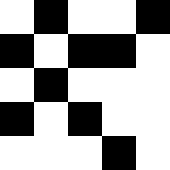[["white", "black", "white", "white", "black"], ["black", "white", "black", "black", "white"], ["white", "black", "white", "white", "white"], ["black", "white", "black", "white", "white"], ["white", "white", "white", "black", "white"]]